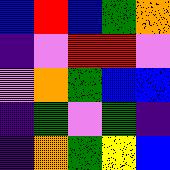[["blue", "red", "blue", "green", "orange"], ["indigo", "violet", "red", "red", "violet"], ["violet", "orange", "green", "blue", "blue"], ["indigo", "green", "violet", "green", "indigo"], ["indigo", "orange", "green", "yellow", "blue"]]